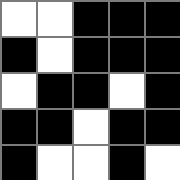[["white", "white", "black", "black", "black"], ["black", "white", "black", "black", "black"], ["white", "black", "black", "white", "black"], ["black", "black", "white", "black", "black"], ["black", "white", "white", "black", "white"]]